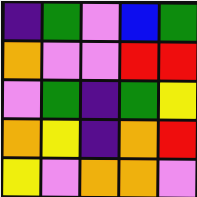[["indigo", "green", "violet", "blue", "green"], ["orange", "violet", "violet", "red", "red"], ["violet", "green", "indigo", "green", "yellow"], ["orange", "yellow", "indigo", "orange", "red"], ["yellow", "violet", "orange", "orange", "violet"]]